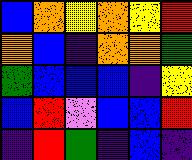[["blue", "orange", "yellow", "orange", "yellow", "red"], ["orange", "blue", "indigo", "orange", "orange", "green"], ["green", "blue", "blue", "blue", "indigo", "yellow"], ["blue", "red", "violet", "blue", "blue", "red"], ["indigo", "red", "green", "indigo", "blue", "indigo"]]